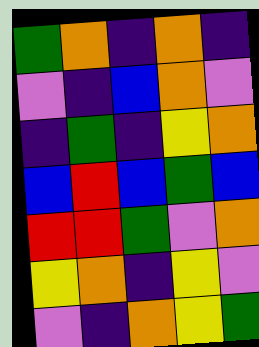[["green", "orange", "indigo", "orange", "indigo"], ["violet", "indigo", "blue", "orange", "violet"], ["indigo", "green", "indigo", "yellow", "orange"], ["blue", "red", "blue", "green", "blue"], ["red", "red", "green", "violet", "orange"], ["yellow", "orange", "indigo", "yellow", "violet"], ["violet", "indigo", "orange", "yellow", "green"]]